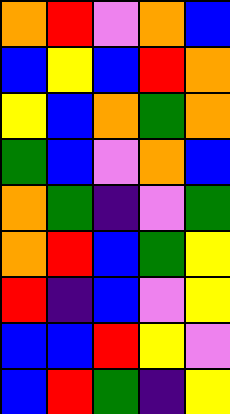[["orange", "red", "violet", "orange", "blue"], ["blue", "yellow", "blue", "red", "orange"], ["yellow", "blue", "orange", "green", "orange"], ["green", "blue", "violet", "orange", "blue"], ["orange", "green", "indigo", "violet", "green"], ["orange", "red", "blue", "green", "yellow"], ["red", "indigo", "blue", "violet", "yellow"], ["blue", "blue", "red", "yellow", "violet"], ["blue", "red", "green", "indigo", "yellow"]]